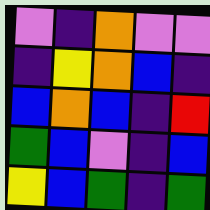[["violet", "indigo", "orange", "violet", "violet"], ["indigo", "yellow", "orange", "blue", "indigo"], ["blue", "orange", "blue", "indigo", "red"], ["green", "blue", "violet", "indigo", "blue"], ["yellow", "blue", "green", "indigo", "green"]]